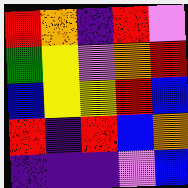[["red", "orange", "indigo", "red", "violet"], ["green", "yellow", "violet", "orange", "red"], ["blue", "yellow", "yellow", "red", "blue"], ["red", "indigo", "red", "blue", "orange"], ["indigo", "indigo", "indigo", "violet", "blue"]]